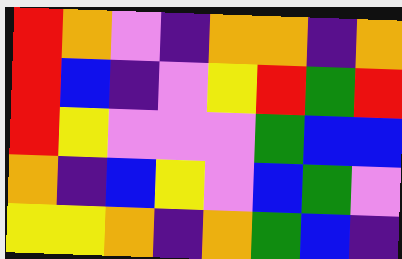[["red", "orange", "violet", "indigo", "orange", "orange", "indigo", "orange"], ["red", "blue", "indigo", "violet", "yellow", "red", "green", "red"], ["red", "yellow", "violet", "violet", "violet", "green", "blue", "blue"], ["orange", "indigo", "blue", "yellow", "violet", "blue", "green", "violet"], ["yellow", "yellow", "orange", "indigo", "orange", "green", "blue", "indigo"]]